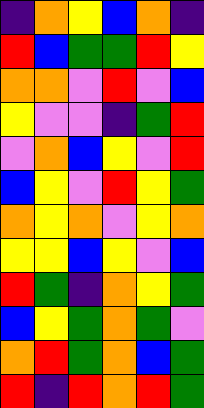[["indigo", "orange", "yellow", "blue", "orange", "indigo"], ["red", "blue", "green", "green", "red", "yellow"], ["orange", "orange", "violet", "red", "violet", "blue"], ["yellow", "violet", "violet", "indigo", "green", "red"], ["violet", "orange", "blue", "yellow", "violet", "red"], ["blue", "yellow", "violet", "red", "yellow", "green"], ["orange", "yellow", "orange", "violet", "yellow", "orange"], ["yellow", "yellow", "blue", "yellow", "violet", "blue"], ["red", "green", "indigo", "orange", "yellow", "green"], ["blue", "yellow", "green", "orange", "green", "violet"], ["orange", "red", "green", "orange", "blue", "green"], ["red", "indigo", "red", "orange", "red", "green"]]